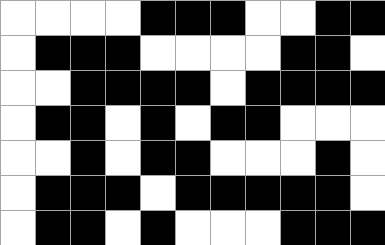[["white", "white", "white", "white", "black", "black", "black", "white", "white", "black", "black"], ["white", "black", "black", "black", "white", "white", "white", "white", "black", "black", "white"], ["white", "white", "black", "black", "black", "black", "white", "black", "black", "black", "black"], ["white", "black", "black", "white", "black", "white", "black", "black", "white", "white", "white"], ["white", "white", "black", "white", "black", "black", "white", "white", "white", "black", "white"], ["white", "black", "black", "black", "white", "black", "black", "black", "black", "black", "white"], ["white", "black", "black", "white", "black", "white", "white", "white", "black", "black", "black"]]